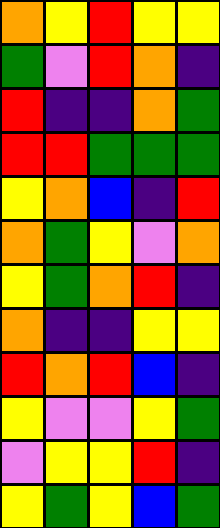[["orange", "yellow", "red", "yellow", "yellow"], ["green", "violet", "red", "orange", "indigo"], ["red", "indigo", "indigo", "orange", "green"], ["red", "red", "green", "green", "green"], ["yellow", "orange", "blue", "indigo", "red"], ["orange", "green", "yellow", "violet", "orange"], ["yellow", "green", "orange", "red", "indigo"], ["orange", "indigo", "indigo", "yellow", "yellow"], ["red", "orange", "red", "blue", "indigo"], ["yellow", "violet", "violet", "yellow", "green"], ["violet", "yellow", "yellow", "red", "indigo"], ["yellow", "green", "yellow", "blue", "green"]]